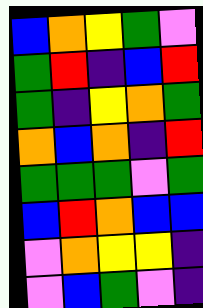[["blue", "orange", "yellow", "green", "violet"], ["green", "red", "indigo", "blue", "red"], ["green", "indigo", "yellow", "orange", "green"], ["orange", "blue", "orange", "indigo", "red"], ["green", "green", "green", "violet", "green"], ["blue", "red", "orange", "blue", "blue"], ["violet", "orange", "yellow", "yellow", "indigo"], ["violet", "blue", "green", "violet", "indigo"]]